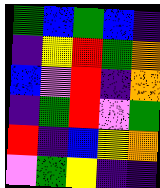[["green", "blue", "green", "blue", "indigo"], ["indigo", "yellow", "red", "green", "orange"], ["blue", "violet", "red", "indigo", "orange"], ["indigo", "green", "red", "violet", "green"], ["red", "indigo", "blue", "yellow", "orange"], ["violet", "green", "yellow", "indigo", "indigo"]]